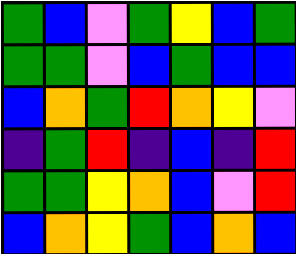[["green", "blue", "violet", "green", "yellow", "blue", "green"], ["green", "green", "violet", "blue", "green", "blue", "blue"], ["blue", "orange", "green", "red", "orange", "yellow", "violet"], ["indigo", "green", "red", "indigo", "blue", "indigo", "red"], ["green", "green", "yellow", "orange", "blue", "violet", "red"], ["blue", "orange", "yellow", "green", "blue", "orange", "blue"]]